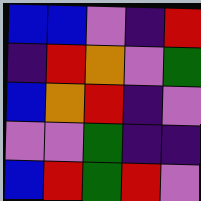[["blue", "blue", "violet", "indigo", "red"], ["indigo", "red", "orange", "violet", "green"], ["blue", "orange", "red", "indigo", "violet"], ["violet", "violet", "green", "indigo", "indigo"], ["blue", "red", "green", "red", "violet"]]